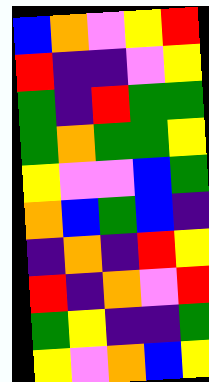[["blue", "orange", "violet", "yellow", "red"], ["red", "indigo", "indigo", "violet", "yellow"], ["green", "indigo", "red", "green", "green"], ["green", "orange", "green", "green", "yellow"], ["yellow", "violet", "violet", "blue", "green"], ["orange", "blue", "green", "blue", "indigo"], ["indigo", "orange", "indigo", "red", "yellow"], ["red", "indigo", "orange", "violet", "red"], ["green", "yellow", "indigo", "indigo", "green"], ["yellow", "violet", "orange", "blue", "yellow"]]